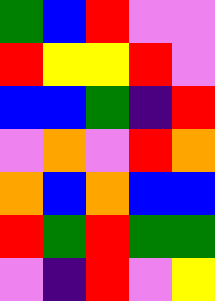[["green", "blue", "red", "violet", "violet"], ["red", "yellow", "yellow", "red", "violet"], ["blue", "blue", "green", "indigo", "red"], ["violet", "orange", "violet", "red", "orange"], ["orange", "blue", "orange", "blue", "blue"], ["red", "green", "red", "green", "green"], ["violet", "indigo", "red", "violet", "yellow"]]